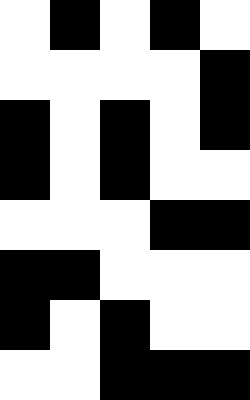[["white", "black", "white", "black", "white"], ["white", "white", "white", "white", "black"], ["black", "white", "black", "white", "black"], ["black", "white", "black", "white", "white"], ["white", "white", "white", "black", "black"], ["black", "black", "white", "white", "white"], ["black", "white", "black", "white", "white"], ["white", "white", "black", "black", "black"]]